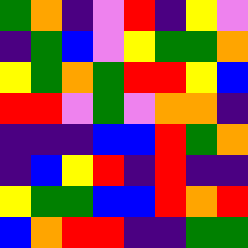[["green", "orange", "indigo", "violet", "red", "indigo", "yellow", "violet"], ["indigo", "green", "blue", "violet", "yellow", "green", "green", "orange"], ["yellow", "green", "orange", "green", "red", "red", "yellow", "blue"], ["red", "red", "violet", "green", "violet", "orange", "orange", "indigo"], ["indigo", "indigo", "indigo", "blue", "blue", "red", "green", "orange"], ["indigo", "blue", "yellow", "red", "indigo", "red", "indigo", "indigo"], ["yellow", "green", "green", "blue", "blue", "red", "orange", "red"], ["blue", "orange", "red", "red", "indigo", "indigo", "green", "green"]]